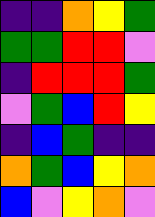[["indigo", "indigo", "orange", "yellow", "green"], ["green", "green", "red", "red", "violet"], ["indigo", "red", "red", "red", "green"], ["violet", "green", "blue", "red", "yellow"], ["indigo", "blue", "green", "indigo", "indigo"], ["orange", "green", "blue", "yellow", "orange"], ["blue", "violet", "yellow", "orange", "violet"]]